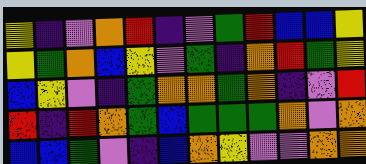[["yellow", "indigo", "violet", "orange", "red", "indigo", "violet", "green", "red", "blue", "blue", "yellow"], ["yellow", "green", "orange", "blue", "yellow", "violet", "green", "indigo", "orange", "red", "green", "yellow"], ["blue", "yellow", "violet", "indigo", "green", "orange", "orange", "green", "orange", "indigo", "violet", "red"], ["red", "indigo", "red", "orange", "green", "blue", "green", "green", "green", "orange", "violet", "orange"], ["blue", "blue", "green", "violet", "indigo", "blue", "orange", "yellow", "violet", "violet", "orange", "orange"]]